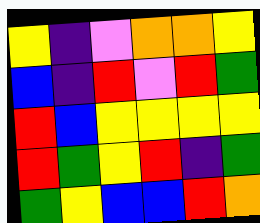[["yellow", "indigo", "violet", "orange", "orange", "yellow"], ["blue", "indigo", "red", "violet", "red", "green"], ["red", "blue", "yellow", "yellow", "yellow", "yellow"], ["red", "green", "yellow", "red", "indigo", "green"], ["green", "yellow", "blue", "blue", "red", "orange"]]